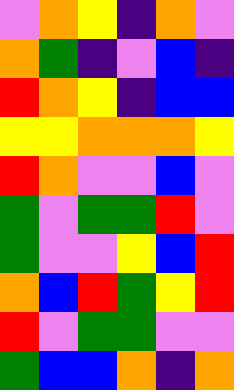[["violet", "orange", "yellow", "indigo", "orange", "violet"], ["orange", "green", "indigo", "violet", "blue", "indigo"], ["red", "orange", "yellow", "indigo", "blue", "blue"], ["yellow", "yellow", "orange", "orange", "orange", "yellow"], ["red", "orange", "violet", "violet", "blue", "violet"], ["green", "violet", "green", "green", "red", "violet"], ["green", "violet", "violet", "yellow", "blue", "red"], ["orange", "blue", "red", "green", "yellow", "red"], ["red", "violet", "green", "green", "violet", "violet"], ["green", "blue", "blue", "orange", "indigo", "orange"]]